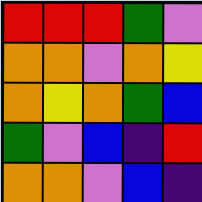[["red", "red", "red", "green", "violet"], ["orange", "orange", "violet", "orange", "yellow"], ["orange", "yellow", "orange", "green", "blue"], ["green", "violet", "blue", "indigo", "red"], ["orange", "orange", "violet", "blue", "indigo"]]